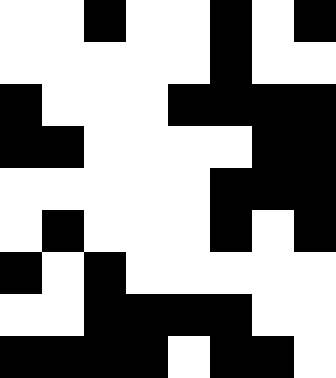[["white", "white", "black", "white", "white", "black", "white", "black"], ["white", "white", "white", "white", "white", "black", "white", "white"], ["black", "white", "white", "white", "black", "black", "black", "black"], ["black", "black", "white", "white", "white", "white", "black", "black"], ["white", "white", "white", "white", "white", "black", "black", "black"], ["white", "black", "white", "white", "white", "black", "white", "black"], ["black", "white", "black", "white", "white", "white", "white", "white"], ["white", "white", "black", "black", "black", "black", "white", "white"], ["black", "black", "black", "black", "white", "black", "black", "white"]]